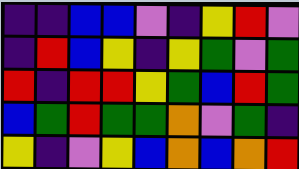[["indigo", "indigo", "blue", "blue", "violet", "indigo", "yellow", "red", "violet"], ["indigo", "red", "blue", "yellow", "indigo", "yellow", "green", "violet", "green"], ["red", "indigo", "red", "red", "yellow", "green", "blue", "red", "green"], ["blue", "green", "red", "green", "green", "orange", "violet", "green", "indigo"], ["yellow", "indigo", "violet", "yellow", "blue", "orange", "blue", "orange", "red"]]